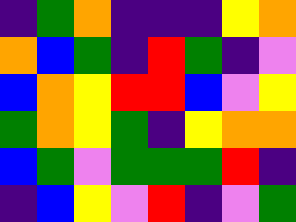[["indigo", "green", "orange", "indigo", "indigo", "indigo", "yellow", "orange"], ["orange", "blue", "green", "indigo", "red", "green", "indigo", "violet"], ["blue", "orange", "yellow", "red", "red", "blue", "violet", "yellow"], ["green", "orange", "yellow", "green", "indigo", "yellow", "orange", "orange"], ["blue", "green", "violet", "green", "green", "green", "red", "indigo"], ["indigo", "blue", "yellow", "violet", "red", "indigo", "violet", "green"]]